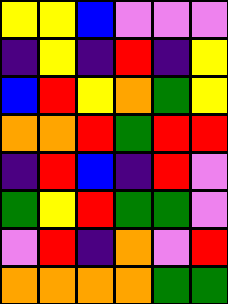[["yellow", "yellow", "blue", "violet", "violet", "violet"], ["indigo", "yellow", "indigo", "red", "indigo", "yellow"], ["blue", "red", "yellow", "orange", "green", "yellow"], ["orange", "orange", "red", "green", "red", "red"], ["indigo", "red", "blue", "indigo", "red", "violet"], ["green", "yellow", "red", "green", "green", "violet"], ["violet", "red", "indigo", "orange", "violet", "red"], ["orange", "orange", "orange", "orange", "green", "green"]]